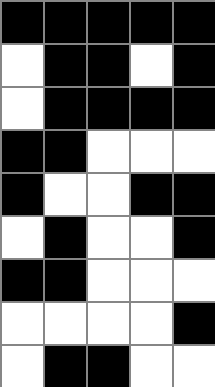[["black", "black", "black", "black", "black"], ["white", "black", "black", "white", "black"], ["white", "black", "black", "black", "black"], ["black", "black", "white", "white", "white"], ["black", "white", "white", "black", "black"], ["white", "black", "white", "white", "black"], ["black", "black", "white", "white", "white"], ["white", "white", "white", "white", "black"], ["white", "black", "black", "white", "white"]]